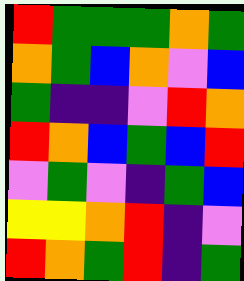[["red", "green", "green", "green", "orange", "green"], ["orange", "green", "blue", "orange", "violet", "blue"], ["green", "indigo", "indigo", "violet", "red", "orange"], ["red", "orange", "blue", "green", "blue", "red"], ["violet", "green", "violet", "indigo", "green", "blue"], ["yellow", "yellow", "orange", "red", "indigo", "violet"], ["red", "orange", "green", "red", "indigo", "green"]]